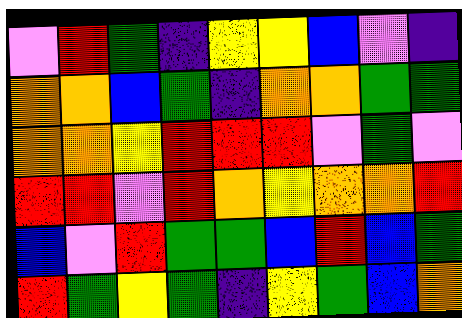[["violet", "red", "green", "indigo", "yellow", "yellow", "blue", "violet", "indigo"], ["orange", "orange", "blue", "green", "indigo", "orange", "orange", "green", "green"], ["orange", "orange", "yellow", "red", "red", "red", "violet", "green", "violet"], ["red", "red", "violet", "red", "orange", "yellow", "orange", "orange", "red"], ["blue", "violet", "red", "green", "green", "blue", "red", "blue", "green"], ["red", "green", "yellow", "green", "indigo", "yellow", "green", "blue", "orange"]]